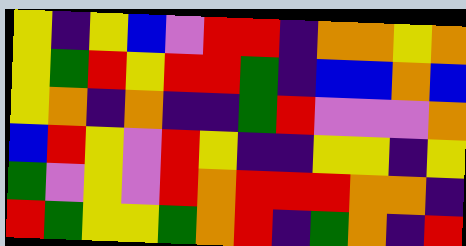[["yellow", "indigo", "yellow", "blue", "violet", "red", "red", "indigo", "orange", "orange", "yellow", "orange"], ["yellow", "green", "red", "yellow", "red", "red", "green", "indigo", "blue", "blue", "orange", "blue"], ["yellow", "orange", "indigo", "orange", "indigo", "indigo", "green", "red", "violet", "violet", "violet", "orange"], ["blue", "red", "yellow", "violet", "red", "yellow", "indigo", "indigo", "yellow", "yellow", "indigo", "yellow"], ["green", "violet", "yellow", "violet", "red", "orange", "red", "red", "red", "orange", "orange", "indigo"], ["red", "green", "yellow", "yellow", "green", "orange", "red", "indigo", "green", "orange", "indigo", "red"]]